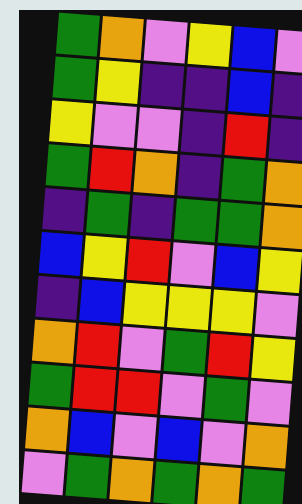[["green", "orange", "violet", "yellow", "blue", "violet"], ["green", "yellow", "indigo", "indigo", "blue", "indigo"], ["yellow", "violet", "violet", "indigo", "red", "indigo"], ["green", "red", "orange", "indigo", "green", "orange"], ["indigo", "green", "indigo", "green", "green", "orange"], ["blue", "yellow", "red", "violet", "blue", "yellow"], ["indigo", "blue", "yellow", "yellow", "yellow", "violet"], ["orange", "red", "violet", "green", "red", "yellow"], ["green", "red", "red", "violet", "green", "violet"], ["orange", "blue", "violet", "blue", "violet", "orange"], ["violet", "green", "orange", "green", "orange", "green"]]